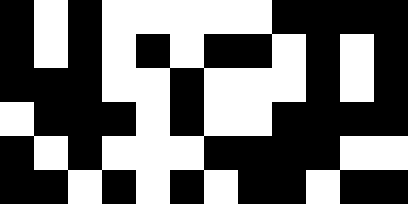[["black", "white", "black", "white", "white", "white", "white", "white", "black", "black", "black", "black"], ["black", "white", "black", "white", "black", "white", "black", "black", "white", "black", "white", "black"], ["black", "black", "black", "white", "white", "black", "white", "white", "white", "black", "white", "black"], ["white", "black", "black", "black", "white", "black", "white", "white", "black", "black", "black", "black"], ["black", "white", "black", "white", "white", "white", "black", "black", "black", "black", "white", "white"], ["black", "black", "white", "black", "white", "black", "white", "black", "black", "white", "black", "black"]]